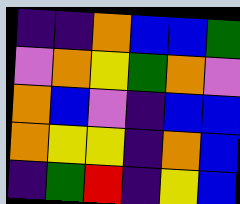[["indigo", "indigo", "orange", "blue", "blue", "green"], ["violet", "orange", "yellow", "green", "orange", "violet"], ["orange", "blue", "violet", "indigo", "blue", "blue"], ["orange", "yellow", "yellow", "indigo", "orange", "blue"], ["indigo", "green", "red", "indigo", "yellow", "blue"]]